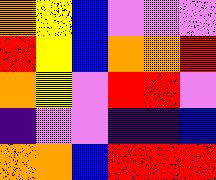[["orange", "yellow", "blue", "violet", "violet", "violet"], ["red", "yellow", "blue", "orange", "orange", "red"], ["orange", "yellow", "violet", "red", "red", "violet"], ["indigo", "violet", "violet", "indigo", "indigo", "blue"], ["orange", "orange", "blue", "red", "red", "red"]]